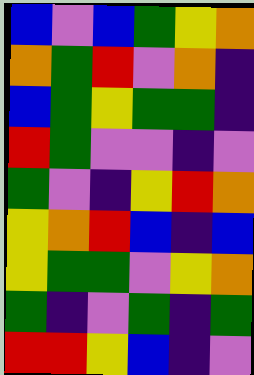[["blue", "violet", "blue", "green", "yellow", "orange"], ["orange", "green", "red", "violet", "orange", "indigo"], ["blue", "green", "yellow", "green", "green", "indigo"], ["red", "green", "violet", "violet", "indigo", "violet"], ["green", "violet", "indigo", "yellow", "red", "orange"], ["yellow", "orange", "red", "blue", "indigo", "blue"], ["yellow", "green", "green", "violet", "yellow", "orange"], ["green", "indigo", "violet", "green", "indigo", "green"], ["red", "red", "yellow", "blue", "indigo", "violet"]]